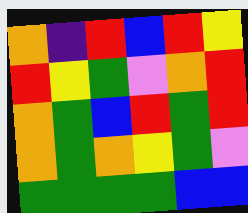[["orange", "indigo", "red", "blue", "red", "yellow"], ["red", "yellow", "green", "violet", "orange", "red"], ["orange", "green", "blue", "red", "green", "red"], ["orange", "green", "orange", "yellow", "green", "violet"], ["green", "green", "green", "green", "blue", "blue"]]